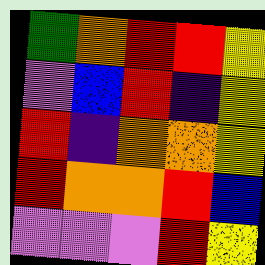[["green", "orange", "red", "red", "yellow"], ["violet", "blue", "red", "indigo", "yellow"], ["red", "indigo", "orange", "orange", "yellow"], ["red", "orange", "orange", "red", "blue"], ["violet", "violet", "violet", "red", "yellow"]]